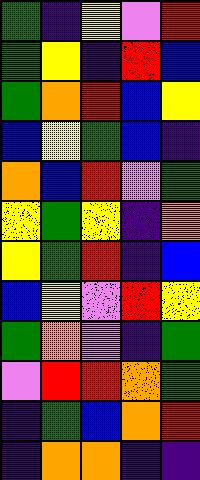[["green", "indigo", "yellow", "violet", "red"], ["green", "yellow", "indigo", "red", "blue"], ["green", "orange", "red", "blue", "yellow"], ["blue", "yellow", "green", "blue", "indigo"], ["orange", "blue", "red", "violet", "green"], ["yellow", "green", "yellow", "indigo", "orange"], ["yellow", "green", "red", "indigo", "blue"], ["blue", "yellow", "violet", "red", "yellow"], ["green", "orange", "violet", "indigo", "green"], ["violet", "red", "red", "orange", "green"], ["indigo", "green", "blue", "orange", "red"], ["indigo", "orange", "orange", "indigo", "indigo"]]